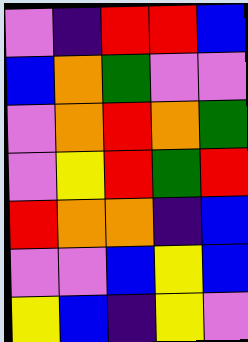[["violet", "indigo", "red", "red", "blue"], ["blue", "orange", "green", "violet", "violet"], ["violet", "orange", "red", "orange", "green"], ["violet", "yellow", "red", "green", "red"], ["red", "orange", "orange", "indigo", "blue"], ["violet", "violet", "blue", "yellow", "blue"], ["yellow", "blue", "indigo", "yellow", "violet"]]